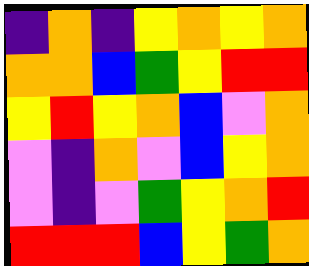[["indigo", "orange", "indigo", "yellow", "orange", "yellow", "orange"], ["orange", "orange", "blue", "green", "yellow", "red", "red"], ["yellow", "red", "yellow", "orange", "blue", "violet", "orange"], ["violet", "indigo", "orange", "violet", "blue", "yellow", "orange"], ["violet", "indigo", "violet", "green", "yellow", "orange", "red"], ["red", "red", "red", "blue", "yellow", "green", "orange"]]